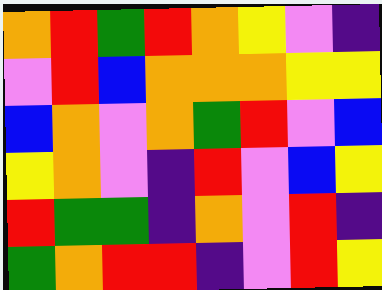[["orange", "red", "green", "red", "orange", "yellow", "violet", "indigo"], ["violet", "red", "blue", "orange", "orange", "orange", "yellow", "yellow"], ["blue", "orange", "violet", "orange", "green", "red", "violet", "blue"], ["yellow", "orange", "violet", "indigo", "red", "violet", "blue", "yellow"], ["red", "green", "green", "indigo", "orange", "violet", "red", "indigo"], ["green", "orange", "red", "red", "indigo", "violet", "red", "yellow"]]